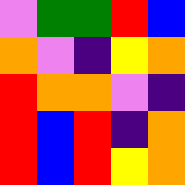[["violet", "green", "green", "red", "blue"], ["orange", "violet", "indigo", "yellow", "orange"], ["red", "orange", "orange", "violet", "indigo"], ["red", "blue", "red", "indigo", "orange"], ["red", "blue", "red", "yellow", "orange"]]